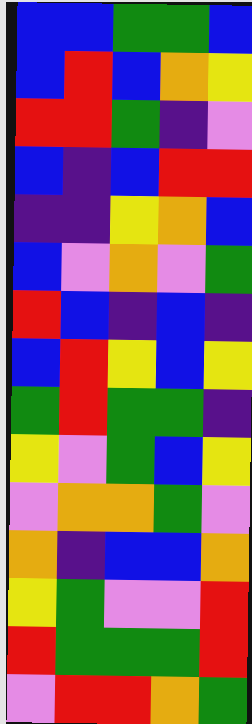[["blue", "blue", "green", "green", "blue"], ["blue", "red", "blue", "orange", "yellow"], ["red", "red", "green", "indigo", "violet"], ["blue", "indigo", "blue", "red", "red"], ["indigo", "indigo", "yellow", "orange", "blue"], ["blue", "violet", "orange", "violet", "green"], ["red", "blue", "indigo", "blue", "indigo"], ["blue", "red", "yellow", "blue", "yellow"], ["green", "red", "green", "green", "indigo"], ["yellow", "violet", "green", "blue", "yellow"], ["violet", "orange", "orange", "green", "violet"], ["orange", "indigo", "blue", "blue", "orange"], ["yellow", "green", "violet", "violet", "red"], ["red", "green", "green", "green", "red"], ["violet", "red", "red", "orange", "green"]]